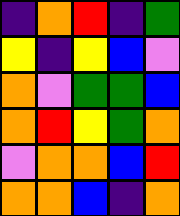[["indigo", "orange", "red", "indigo", "green"], ["yellow", "indigo", "yellow", "blue", "violet"], ["orange", "violet", "green", "green", "blue"], ["orange", "red", "yellow", "green", "orange"], ["violet", "orange", "orange", "blue", "red"], ["orange", "orange", "blue", "indigo", "orange"]]